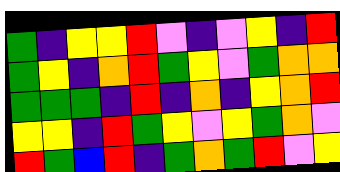[["green", "indigo", "yellow", "yellow", "red", "violet", "indigo", "violet", "yellow", "indigo", "red"], ["green", "yellow", "indigo", "orange", "red", "green", "yellow", "violet", "green", "orange", "orange"], ["green", "green", "green", "indigo", "red", "indigo", "orange", "indigo", "yellow", "orange", "red"], ["yellow", "yellow", "indigo", "red", "green", "yellow", "violet", "yellow", "green", "orange", "violet"], ["red", "green", "blue", "red", "indigo", "green", "orange", "green", "red", "violet", "yellow"]]